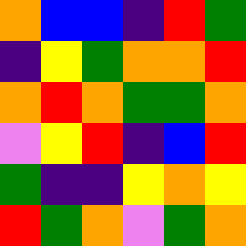[["orange", "blue", "blue", "indigo", "red", "green"], ["indigo", "yellow", "green", "orange", "orange", "red"], ["orange", "red", "orange", "green", "green", "orange"], ["violet", "yellow", "red", "indigo", "blue", "red"], ["green", "indigo", "indigo", "yellow", "orange", "yellow"], ["red", "green", "orange", "violet", "green", "orange"]]